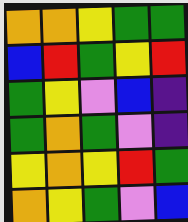[["orange", "orange", "yellow", "green", "green"], ["blue", "red", "green", "yellow", "red"], ["green", "yellow", "violet", "blue", "indigo"], ["green", "orange", "green", "violet", "indigo"], ["yellow", "orange", "yellow", "red", "green"], ["orange", "yellow", "green", "violet", "blue"]]